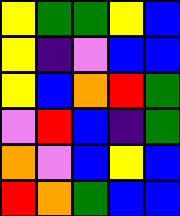[["yellow", "green", "green", "yellow", "blue"], ["yellow", "indigo", "violet", "blue", "blue"], ["yellow", "blue", "orange", "red", "green"], ["violet", "red", "blue", "indigo", "green"], ["orange", "violet", "blue", "yellow", "blue"], ["red", "orange", "green", "blue", "blue"]]